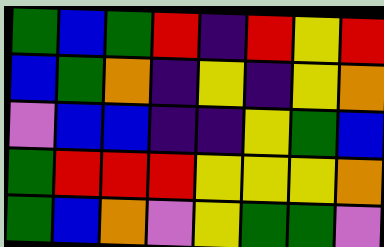[["green", "blue", "green", "red", "indigo", "red", "yellow", "red"], ["blue", "green", "orange", "indigo", "yellow", "indigo", "yellow", "orange"], ["violet", "blue", "blue", "indigo", "indigo", "yellow", "green", "blue"], ["green", "red", "red", "red", "yellow", "yellow", "yellow", "orange"], ["green", "blue", "orange", "violet", "yellow", "green", "green", "violet"]]